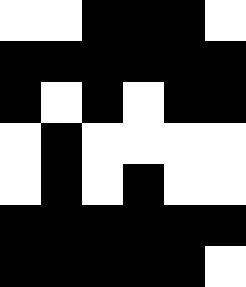[["white", "white", "black", "black", "black", "white"], ["black", "black", "black", "black", "black", "black"], ["black", "white", "black", "white", "black", "black"], ["white", "black", "white", "white", "white", "white"], ["white", "black", "white", "black", "white", "white"], ["black", "black", "black", "black", "black", "black"], ["black", "black", "black", "black", "black", "white"]]